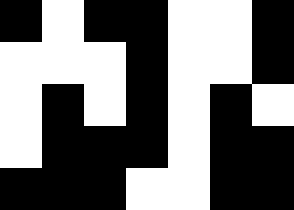[["black", "white", "black", "black", "white", "white", "black"], ["white", "white", "white", "black", "white", "white", "black"], ["white", "black", "white", "black", "white", "black", "white"], ["white", "black", "black", "black", "white", "black", "black"], ["black", "black", "black", "white", "white", "black", "black"]]